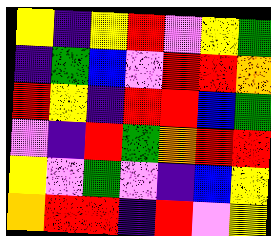[["yellow", "indigo", "yellow", "red", "violet", "yellow", "green"], ["indigo", "green", "blue", "violet", "red", "red", "orange"], ["red", "yellow", "indigo", "red", "red", "blue", "green"], ["violet", "indigo", "red", "green", "orange", "red", "red"], ["yellow", "violet", "green", "violet", "indigo", "blue", "yellow"], ["orange", "red", "red", "indigo", "red", "violet", "yellow"]]